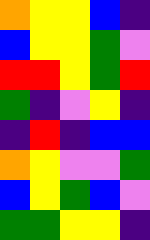[["orange", "yellow", "yellow", "blue", "indigo"], ["blue", "yellow", "yellow", "green", "violet"], ["red", "red", "yellow", "green", "red"], ["green", "indigo", "violet", "yellow", "indigo"], ["indigo", "red", "indigo", "blue", "blue"], ["orange", "yellow", "violet", "violet", "green"], ["blue", "yellow", "green", "blue", "violet"], ["green", "green", "yellow", "yellow", "indigo"]]